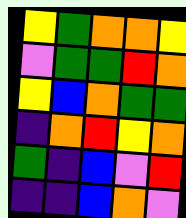[["yellow", "green", "orange", "orange", "yellow"], ["violet", "green", "green", "red", "orange"], ["yellow", "blue", "orange", "green", "green"], ["indigo", "orange", "red", "yellow", "orange"], ["green", "indigo", "blue", "violet", "red"], ["indigo", "indigo", "blue", "orange", "violet"]]